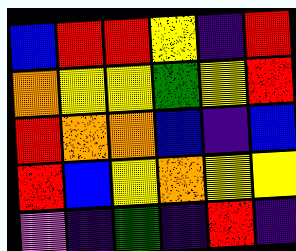[["blue", "red", "red", "yellow", "indigo", "red"], ["orange", "yellow", "yellow", "green", "yellow", "red"], ["red", "orange", "orange", "blue", "indigo", "blue"], ["red", "blue", "yellow", "orange", "yellow", "yellow"], ["violet", "indigo", "green", "indigo", "red", "indigo"]]